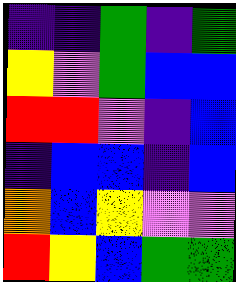[["indigo", "indigo", "green", "indigo", "green"], ["yellow", "violet", "green", "blue", "blue"], ["red", "red", "violet", "indigo", "blue"], ["indigo", "blue", "blue", "indigo", "blue"], ["orange", "blue", "yellow", "violet", "violet"], ["red", "yellow", "blue", "green", "green"]]